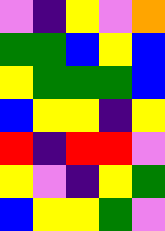[["violet", "indigo", "yellow", "violet", "orange"], ["green", "green", "blue", "yellow", "blue"], ["yellow", "green", "green", "green", "blue"], ["blue", "yellow", "yellow", "indigo", "yellow"], ["red", "indigo", "red", "red", "violet"], ["yellow", "violet", "indigo", "yellow", "green"], ["blue", "yellow", "yellow", "green", "violet"]]